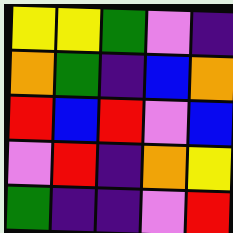[["yellow", "yellow", "green", "violet", "indigo"], ["orange", "green", "indigo", "blue", "orange"], ["red", "blue", "red", "violet", "blue"], ["violet", "red", "indigo", "orange", "yellow"], ["green", "indigo", "indigo", "violet", "red"]]